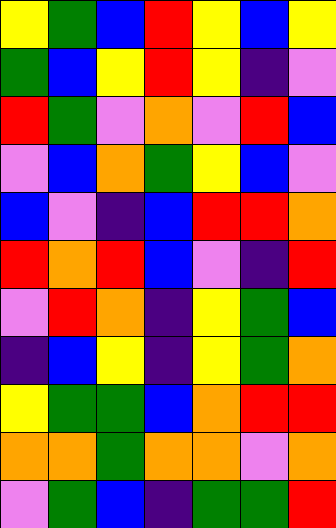[["yellow", "green", "blue", "red", "yellow", "blue", "yellow"], ["green", "blue", "yellow", "red", "yellow", "indigo", "violet"], ["red", "green", "violet", "orange", "violet", "red", "blue"], ["violet", "blue", "orange", "green", "yellow", "blue", "violet"], ["blue", "violet", "indigo", "blue", "red", "red", "orange"], ["red", "orange", "red", "blue", "violet", "indigo", "red"], ["violet", "red", "orange", "indigo", "yellow", "green", "blue"], ["indigo", "blue", "yellow", "indigo", "yellow", "green", "orange"], ["yellow", "green", "green", "blue", "orange", "red", "red"], ["orange", "orange", "green", "orange", "orange", "violet", "orange"], ["violet", "green", "blue", "indigo", "green", "green", "red"]]